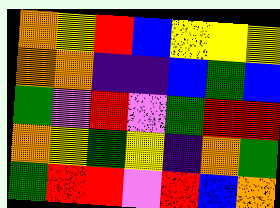[["orange", "yellow", "red", "blue", "yellow", "yellow", "yellow"], ["orange", "orange", "indigo", "indigo", "blue", "green", "blue"], ["green", "violet", "red", "violet", "green", "red", "red"], ["orange", "yellow", "green", "yellow", "indigo", "orange", "green"], ["green", "red", "red", "violet", "red", "blue", "orange"]]